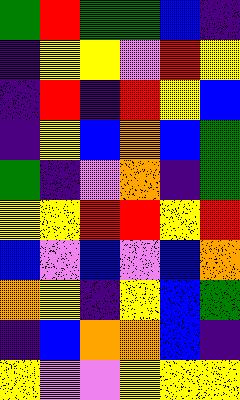[["green", "red", "green", "green", "blue", "indigo"], ["indigo", "yellow", "yellow", "violet", "red", "yellow"], ["indigo", "red", "indigo", "red", "yellow", "blue"], ["indigo", "yellow", "blue", "orange", "blue", "green"], ["green", "indigo", "violet", "orange", "indigo", "green"], ["yellow", "yellow", "red", "red", "yellow", "red"], ["blue", "violet", "blue", "violet", "blue", "orange"], ["orange", "yellow", "indigo", "yellow", "blue", "green"], ["indigo", "blue", "orange", "orange", "blue", "indigo"], ["yellow", "violet", "violet", "yellow", "yellow", "yellow"]]